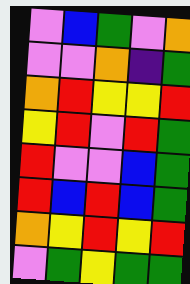[["violet", "blue", "green", "violet", "orange"], ["violet", "violet", "orange", "indigo", "green"], ["orange", "red", "yellow", "yellow", "red"], ["yellow", "red", "violet", "red", "green"], ["red", "violet", "violet", "blue", "green"], ["red", "blue", "red", "blue", "green"], ["orange", "yellow", "red", "yellow", "red"], ["violet", "green", "yellow", "green", "green"]]